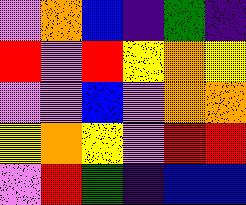[["violet", "orange", "blue", "indigo", "green", "indigo"], ["red", "violet", "red", "yellow", "orange", "yellow"], ["violet", "violet", "blue", "violet", "orange", "orange"], ["yellow", "orange", "yellow", "violet", "red", "red"], ["violet", "red", "green", "indigo", "blue", "blue"]]